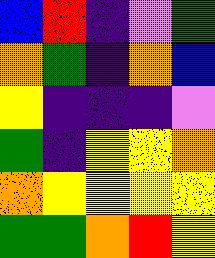[["blue", "red", "indigo", "violet", "green"], ["orange", "green", "indigo", "orange", "blue"], ["yellow", "indigo", "indigo", "indigo", "violet"], ["green", "indigo", "yellow", "yellow", "orange"], ["orange", "yellow", "yellow", "yellow", "yellow"], ["green", "green", "orange", "red", "yellow"]]